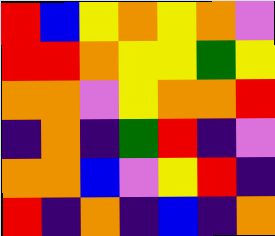[["red", "blue", "yellow", "orange", "yellow", "orange", "violet"], ["red", "red", "orange", "yellow", "yellow", "green", "yellow"], ["orange", "orange", "violet", "yellow", "orange", "orange", "red"], ["indigo", "orange", "indigo", "green", "red", "indigo", "violet"], ["orange", "orange", "blue", "violet", "yellow", "red", "indigo"], ["red", "indigo", "orange", "indigo", "blue", "indigo", "orange"]]